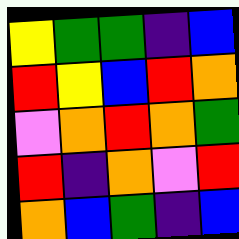[["yellow", "green", "green", "indigo", "blue"], ["red", "yellow", "blue", "red", "orange"], ["violet", "orange", "red", "orange", "green"], ["red", "indigo", "orange", "violet", "red"], ["orange", "blue", "green", "indigo", "blue"]]